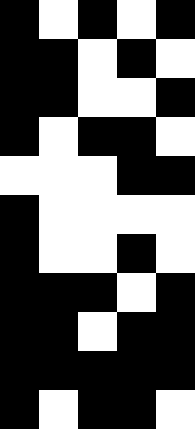[["black", "white", "black", "white", "black"], ["black", "black", "white", "black", "white"], ["black", "black", "white", "white", "black"], ["black", "white", "black", "black", "white"], ["white", "white", "white", "black", "black"], ["black", "white", "white", "white", "white"], ["black", "white", "white", "black", "white"], ["black", "black", "black", "white", "black"], ["black", "black", "white", "black", "black"], ["black", "black", "black", "black", "black"], ["black", "white", "black", "black", "white"]]